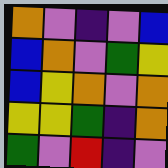[["orange", "violet", "indigo", "violet", "blue"], ["blue", "orange", "violet", "green", "yellow"], ["blue", "yellow", "orange", "violet", "orange"], ["yellow", "yellow", "green", "indigo", "orange"], ["green", "violet", "red", "indigo", "violet"]]